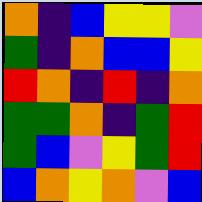[["orange", "indigo", "blue", "yellow", "yellow", "violet"], ["green", "indigo", "orange", "blue", "blue", "yellow"], ["red", "orange", "indigo", "red", "indigo", "orange"], ["green", "green", "orange", "indigo", "green", "red"], ["green", "blue", "violet", "yellow", "green", "red"], ["blue", "orange", "yellow", "orange", "violet", "blue"]]